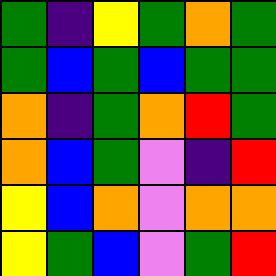[["green", "indigo", "yellow", "green", "orange", "green"], ["green", "blue", "green", "blue", "green", "green"], ["orange", "indigo", "green", "orange", "red", "green"], ["orange", "blue", "green", "violet", "indigo", "red"], ["yellow", "blue", "orange", "violet", "orange", "orange"], ["yellow", "green", "blue", "violet", "green", "red"]]